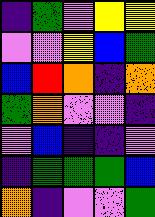[["indigo", "green", "violet", "yellow", "yellow"], ["violet", "violet", "yellow", "blue", "green"], ["blue", "red", "orange", "indigo", "orange"], ["green", "orange", "violet", "violet", "indigo"], ["violet", "blue", "indigo", "indigo", "violet"], ["indigo", "green", "green", "green", "blue"], ["orange", "indigo", "violet", "violet", "green"]]